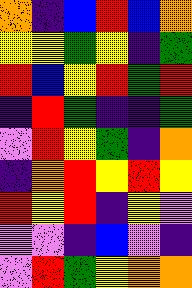[["orange", "indigo", "blue", "red", "blue", "orange"], ["yellow", "yellow", "green", "yellow", "indigo", "green"], ["red", "blue", "yellow", "red", "green", "red"], ["indigo", "red", "green", "indigo", "indigo", "green"], ["violet", "red", "yellow", "green", "indigo", "orange"], ["indigo", "orange", "red", "yellow", "red", "yellow"], ["red", "yellow", "red", "indigo", "yellow", "violet"], ["violet", "violet", "indigo", "blue", "violet", "indigo"], ["violet", "red", "green", "yellow", "orange", "orange"]]